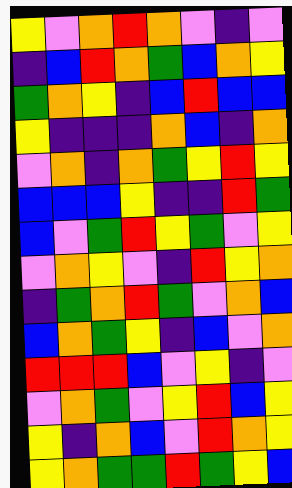[["yellow", "violet", "orange", "red", "orange", "violet", "indigo", "violet"], ["indigo", "blue", "red", "orange", "green", "blue", "orange", "yellow"], ["green", "orange", "yellow", "indigo", "blue", "red", "blue", "blue"], ["yellow", "indigo", "indigo", "indigo", "orange", "blue", "indigo", "orange"], ["violet", "orange", "indigo", "orange", "green", "yellow", "red", "yellow"], ["blue", "blue", "blue", "yellow", "indigo", "indigo", "red", "green"], ["blue", "violet", "green", "red", "yellow", "green", "violet", "yellow"], ["violet", "orange", "yellow", "violet", "indigo", "red", "yellow", "orange"], ["indigo", "green", "orange", "red", "green", "violet", "orange", "blue"], ["blue", "orange", "green", "yellow", "indigo", "blue", "violet", "orange"], ["red", "red", "red", "blue", "violet", "yellow", "indigo", "violet"], ["violet", "orange", "green", "violet", "yellow", "red", "blue", "yellow"], ["yellow", "indigo", "orange", "blue", "violet", "red", "orange", "yellow"], ["yellow", "orange", "green", "green", "red", "green", "yellow", "blue"]]